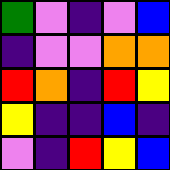[["green", "violet", "indigo", "violet", "blue"], ["indigo", "violet", "violet", "orange", "orange"], ["red", "orange", "indigo", "red", "yellow"], ["yellow", "indigo", "indigo", "blue", "indigo"], ["violet", "indigo", "red", "yellow", "blue"]]